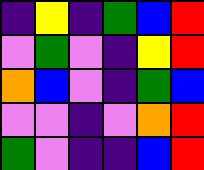[["indigo", "yellow", "indigo", "green", "blue", "red"], ["violet", "green", "violet", "indigo", "yellow", "red"], ["orange", "blue", "violet", "indigo", "green", "blue"], ["violet", "violet", "indigo", "violet", "orange", "red"], ["green", "violet", "indigo", "indigo", "blue", "red"]]